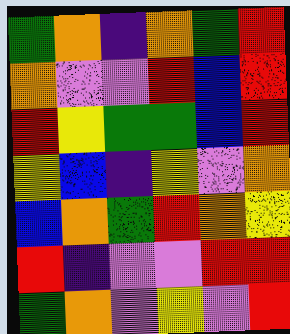[["green", "orange", "indigo", "orange", "green", "red"], ["orange", "violet", "violet", "red", "blue", "red"], ["red", "yellow", "green", "green", "blue", "red"], ["yellow", "blue", "indigo", "yellow", "violet", "orange"], ["blue", "orange", "green", "red", "orange", "yellow"], ["red", "indigo", "violet", "violet", "red", "red"], ["green", "orange", "violet", "yellow", "violet", "red"]]